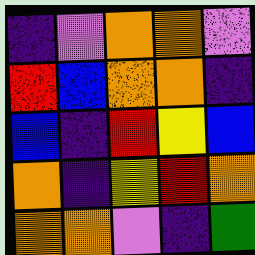[["indigo", "violet", "orange", "orange", "violet"], ["red", "blue", "orange", "orange", "indigo"], ["blue", "indigo", "red", "yellow", "blue"], ["orange", "indigo", "yellow", "red", "orange"], ["orange", "orange", "violet", "indigo", "green"]]